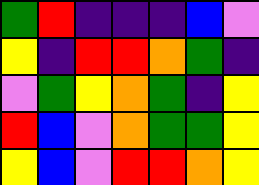[["green", "red", "indigo", "indigo", "indigo", "blue", "violet"], ["yellow", "indigo", "red", "red", "orange", "green", "indigo"], ["violet", "green", "yellow", "orange", "green", "indigo", "yellow"], ["red", "blue", "violet", "orange", "green", "green", "yellow"], ["yellow", "blue", "violet", "red", "red", "orange", "yellow"]]